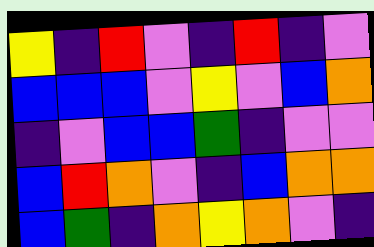[["yellow", "indigo", "red", "violet", "indigo", "red", "indigo", "violet"], ["blue", "blue", "blue", "violet", "yellow", "violet", "blue", "orange"], ["indigo", "violet", "blue", "blue", "green", "indigo", "violet", "violet"], ["blue", "red", "orange", "violet", "indigo", "blue", "orange", "orange"], ["blue", "green", "indigo", "orange", "yellow", "orange", "violet", "indigo"]]